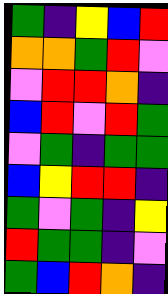[["green", "indigo", "yellow", "blue", "red"], ["orange", "orange", "green", "red", "violet"], ["violet", "red", "red", "orange", "indigo"], ["blue", "red", "violet", "red", "green"], ["violet", "green", "indigo", "green", "green"], ["blue", "yellow", "red", "red", "indigo"], ["green", "violet", "green", "indigo", "yellow"], ["red", "green", "green", "indigo", "violet"], ["green", "blue", "red", "orange", "indigo"]]